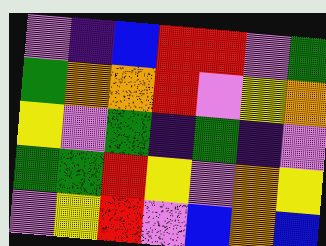[["violet", "indigo", "blue", "red", "red", "violet", "green"], ["green", "orange", "orange", "red", "violet", "yellow", "orange"], ["yellow", "violet", "green", "indigo", "green", "indigo", "violet"], ["green", "green", "red", "yellow", "violet", "orange", "yellow"], ["violet", "yellow", "red", "violet", "blue", "orange", "blue"]]